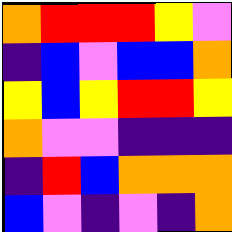[["orange", "red", "red", "red", "yellow", "violet"], ["indigo", "blue", "violet", "blue", "blue", "orange"], ["yellow", "blue", "yellow", "red", "red", "yellow"], ["orange", "violet", "violet", "indigo", "indigo", "indigo"], ["indigo", "red", "blue", "orange", "orange", "orange"], ["blue", "violet", "indigo", "violet", "indigo", "orange"]]